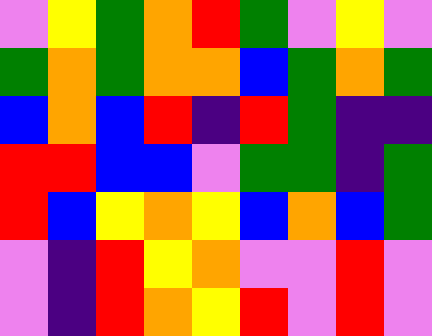[["violet", "yellow", "green", "orange", "red", "green", "violet", "yellow", "violet"], ["green", "orange", "green", "orange", "orange", "blue", "green", "orange", "green"], ["blue", "orange", "blue", "red", "indigo", "red", "green", "indigo", "indigo"], ["red", "red", "blue", "blue", "violet", "green", "green", "indigo", "green"], ["red", "blue", "yellow", "orange", "yellow", "blue", "orange", "blue", "green"], ["violet", "indigo", "red", "yellow", "orange", "violet", "violet", "red", "violet"], ["violet", "indigo", "red", "orange", "yellow", "red", "violet", "red", "violet"]]